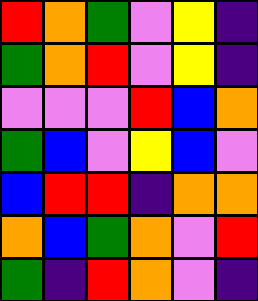[["red", "orange", "green", "violet", "yellow", "indigo"], ["green", "orange", "red", "violet", "yellow", "indigo"], ["violet", "violet", "violet", "red", "blue", "orange"], ["green", "blue", "violet", "yellow", "blue", "violet"], ["blue", "red", "red", "indigo", "orange", "orange"], ["orange", "blue", "green", "orange", "violet", "red"], ["green", "indigo", "red", "orange", "violet", "indigo"]]